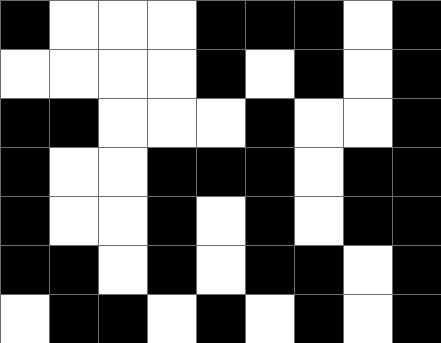[["black", "white", "white", "white", "black", "black", "black", "white", "black"], ["white", "white", "white", "white", "black", "white", "black", "white", "black"], ["black", "black", "white", "white", "white", "black", "white", "white", "black"], ["black", "white", "white", "black", "black", "black", "white", "black", "black"], ["black", "white", "white", "black", "white", "black", "white", "black", "black"], ["black", "black", "white", "black", "white", "black", "black", "white", "black"], ["white", "black", "black", "white", "black", "white", "black", "white", "black"]]